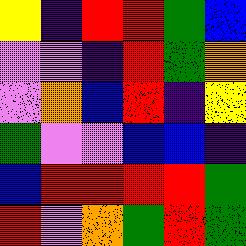[["yellow", "indigo", "red", "red", "green", "blue"], ["violet", "violet", "indigo", "red", "green", "orange"], ["violet", "orange", "blue", "red", "indigo", "yellow"], ["green", "violet", "violet", "blue", "blue", "indigo"], ["blue", "red", "red", "red", "red", "green"], ["red", "violet", "orange", "green", "red", "green"]]